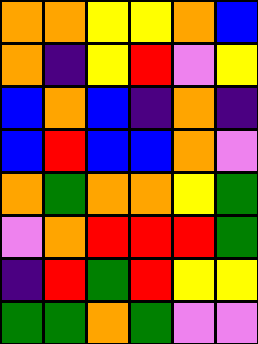[["orange", "orange", "yellow", "yellow", "orange", "blue"], ["orange", "indigo", "yellow", "red", "violet", "yellow"], ["blue", "orange", "blue", "indigo", "orange", "indigo"], ["blue", "red", "blue", "blue", "orange", "violet"], ["orange", "green", "orange", "orange", "yellow", "green"], ["violet", "orange", "red", "red", "red", "green"], ["indigo", "red", "green", "red", "yellow", "yellow"], ["green", "green", "orange", "green", "violet", "violet"]]